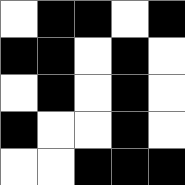[["white", "black", "black", "white", "black"], ["black", "black", "white", "black", "white"], ["white", "black", "white", "black", "white"], ["black", "white", "white", "black", "white"], ["white", "white", "black", "black", "black"]]